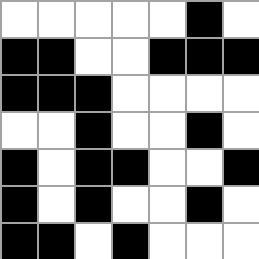[["white", "white", "white", "white", "white", "black", "white"], ["black", "black", "white", "white", "black", "black", "black"], ["black", "black", "black", "white", "white", "white", "white"], ["white", "white", "black", "white", "white", "black", "white"], ["black", "white", "black", "black", "white", "white", "black"], ["black", "white", "black", "white", "white", "black", "white"], ["black", "black", "white", "black", "white", "white", "white"]]